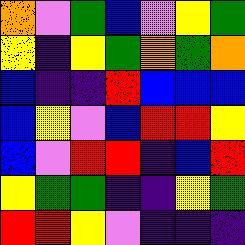[["orange", "violet", "green", "blue", "violet", "yellow", "green"], ["yellow", "indigo", "yellow", "green", "orange", "green", "orange"], ["blue", "indigo", "indigo", "red", "blue", "blue", "blue"], ["blue", "yellow", "violet", "blue", "red", "red", "yellow"], ["blue", "violet", "red", "red", "indigo", "blue", "red"], ["yellow", "green", "green", "indigo", "indigo", "yellow", "green"], ["red", "red", "yellow", "violet", "indigo", "indigo", "indigo"]]